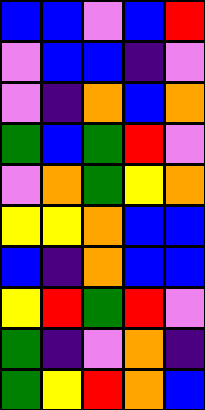[["blue", "blue", "violet", "blue", "red"], ["violet", "blue", "blue", "indigo", "violet"], ["violet", "indigo", "orange", "blue", "orange"], ["green", "blue", "green", "red", "violet"], ["violet", "orange", "green", "yellow", "orange"], ["yellow", "yellow", "orange", "blue", "blue"], ["blue", "indigo", "orange", "blue", "blue"], ["yellow", "red", "green", "red", "violet"], ["green", "indigo", "violet", "orange", "indigo"], ["green", "yellow", "red", "orange", "blue"]]